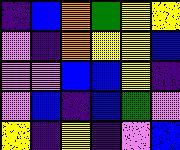[["indigo", "blue", "orange", "green", "yellow", "yellow"], ["violet", "indigo", "orange", "yellow", "yellow", "blue"], ["violet", "violet", "blue", "blue", "yellow", "indigo"], ["violet", "blue", "indigo", "blue", "green", "violet"], ["yellow", "indigo", "yellow", "indigo", "violet", "blue"]]